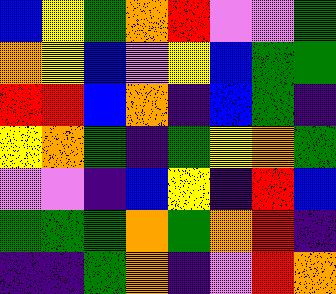[["blue", "yellow", "green", "orange", "red", "violet", "violet", "green"], ["orange", "yellow", "blue", "violet", "yellow", "blue", "green", "green"], ["red", "red", "blue", "orange", "indigo", "blue", "green", "indigo"], ["yellow", "orange", "green", "indigo", "green", "yellow", "orange", "green"], ["violet", "violet", "indigo", "blue", "yellow", "indigo", "red", "blue"], ["green", "green", "green", "orange", "green", "orange", "red", "indigo"], ["indigo", "indigo", "green", "orange", "indigo", "violet", "red", "orange"]]